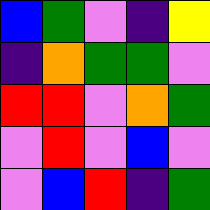[["blue", "green", "violet", "indigo", "yellow"], ["indigo", "orange", "green", "green", "violet"], ["red", "red", "violet", "orange", "green"], ["violet", "red", "violet", "blue", "violet"], ["violet", "blue", "red", "indigo", "green"]]